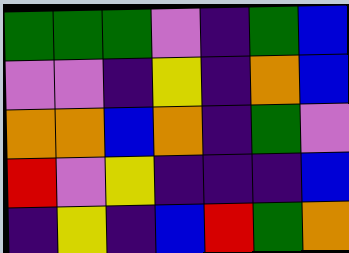[["green", "green", "green", "violet", "indigo", "green", "blue"], ["violet", "violet", "indigo", "yellow", "indigo", "orange", "blue"], ["orange", "orange", "blue", "orange", "indigo", "green", "violet"], ["red", "violet", "yellow", "indigo", "indigo", "indigo", "blue"], ["indigo", "yellow", "indigo", "blue", "red", "green", "orange"]]